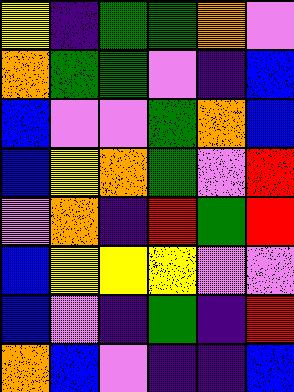[["yellow", "indigo", "green", "green", "orange", "violet"], ["orange", "green", "green", "violet", "indigo", "blue"], ["blue", "violet", "violet", "green", "orange", "blue"], ["blue", "yellow", "orange", "green", "violet", "red"], ["violet", "orange", "indigo", "red", "green", "red"], ["blue", "yellow", "yellow", "yellow", "violet", "violet"], ["blue", "violet", "indigo", "green", "indigo", "red"], ["orange", "blue", "violet", "indigo", "indigo", "blue"]]